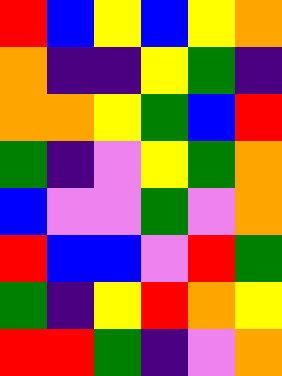[["red", "blue", "yellow", "blue", "yellow", "orange"], ["orange", "indigo", "indigo", "yellow", "green", "indigo"], ["orange", "orange", "yellow", "green", "blue", "red"], ["green", "indigo", "violet", "yellow", "green", "orange"], ["blue", "violet", "violet", "green", "violet", "orange"], ["red", "blue", "blue", "violet", "red", "green"], ["green", "indigo", "yellow", "red", "orange", "yellow"], ["red", "red", "green", "indigo", "violet", "orange"]]